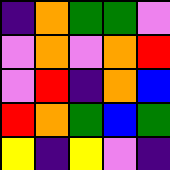[["indigo", "orange", "green", "green", "violet"], ["violet", "orange", "violet", "orange", "red"], ["violet", "red", "indigo", "orange", "blue"], ["red", "orange", "green", "blue", "green"], ["yellow", "indigo", "yellow", "violet", "indigo"]]